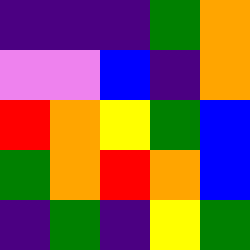[["indigo", "indigo", "indigo", "green", "orange"], ["violet", "violet", "blue", "indigo", "orange"], ["red", "orange", "yellow", "green", "blue"], ["green", "orange", "red", "orange", "blue"], ["indigo", "green", "indigo", "yellow", "green"]]